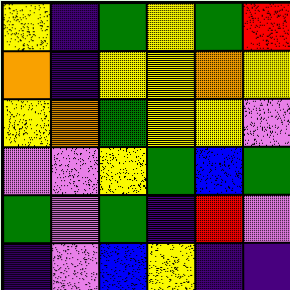[["yellow", "indigo", "green", "yellow", "green", "red"], ["orange", "indigo", "yellow", "yellow", "orange", "yellow"], ["yellow", "orange", "green", "yellow", "yellow", "violet"], ["violet", "violet", "yellow", "green", "blue", "green"], ["green", "violet", "green", "indigo", "red", "violet"], ["indigo", "violet", "blue", "yellow", "indigo", "indigo"]]